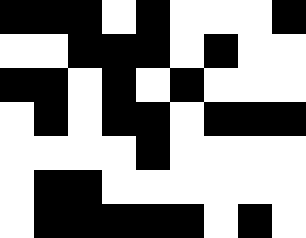[["black", "black", "black", "white", "black", "white", "white", "white", "black"], ["white", "white", "black", "black", "black", "white", "black", "white", "white"], ["black", "black", "white", "black", "white", "black", "white", "white", "white"], ["white", "black", "white", "black", "black", "white", "black", "black", "black"], ["white", "white", "white", "white", "black", "white", "white", "white", "white"], ["white", "black", "black", "white", "white", "white", "white", "white", "white"], ["white", "black", "black", "black", "black", "black", "white", "black", "white"]]